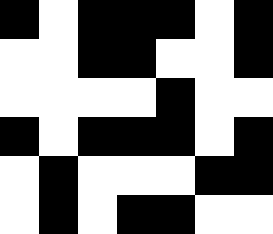[["black", "white", "black", "black", "black", "white", "black"], ["white", "white", "black", "black", "white", "white", "black"], ["white", "white", "white", "white", "black", "white", "white"], ["black", "white", "black", "black", "black", "white", "black"], ["white", "black", "white", "white", "white", "black", "black"], ["white", "black", "white", "black", "black", "white", "white"]]